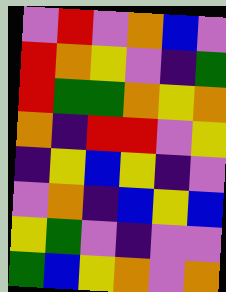[["violet", "red", "violet", "orange", "blue", "violet"], ["red", "orange", "yellow", "violet", "indigo", "green"], ["red", "green", "green", "orange", "yellow", "orange"], ["orange", "indigo", "red", "red", "violet", "yellow"], ["indigo", "yellow", "blue", "yellow", "indigo", "violet"], ["violet", "orange", "indigo", "blue", "yellow", "blue"], ["yellow", "green", "violet", "indigo", "violet", "violet"], ["green", "blue", "yellow", "orange", "violet", "orange"]]